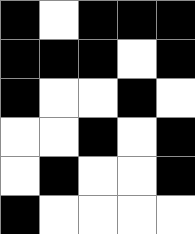[["black", "white", "black", "black", "black"], ["black", "black", "black", "white", "black"], ["black", "white", "white", "black", "white"], ["white", "white", "black", "white", "black"], ["white", "black", "white", "white", "black"], ["black", "white", "white", "white", "white"]]